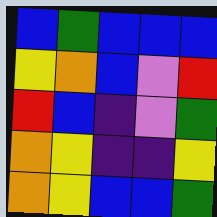[["blue", "green", "blue", "blue", "blue"], ["yellow", "orange", "blue", "violet", "red"], ["red", "blue", "indigo", "violet", "green"], ["orange", "yellow", "indigo", "indigo", "yellow"], ["orange", "yellow", "blue", "blue", "green"]]